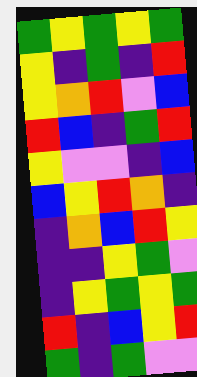[["green", "yellow", "green", "yellow", "green"], ["yellow", "indigo", "green", "indigo", "red"], ["yellow", "orange", "red", "violet", "blue"], ["red", "blue", "indigo", "green", "red"], ["yellow", "violet", "violet", "indigo", "blue"], ["blue", "yellow", "red", "orange", "indigo"], ["indigo", "orange", "blue", "red", "yellow"], ["indigo", "indigo", "yellow", "green", "violet"], ["indigo", "yellow", "green", "yellow", "green"], ["red", "indigo", "blue", "yellow", "red"], ["green", "indigo", "green", "violet", "violet"]]